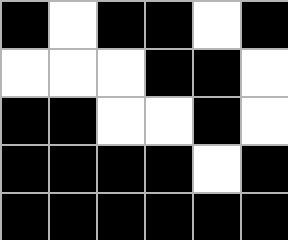[["black", "white", "black", "black", "white", "black"], ["white", "white", "white", "black", "black", "white"], ["black", "black", "white", "white", "black", "white"], ["black", "black", "black", "black", "white", "black"], ["black", "black", "black", "black", "black", "black"]]